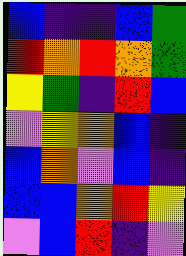[["blue", "indigo", "indigo", "blue", "green"], ["red", "orange", "red", "orange", "green"], ["yellow", "green", "indigo", "red", "blue"], ["violet", "yellow", "orange", "blue", "indigo"], ["blue", "orange", "violet", "blue", "indigo"], ["blue", "blue", "orange", "red", "yellow"], ["violet", "blue", "red", "indigo", "violet"]]